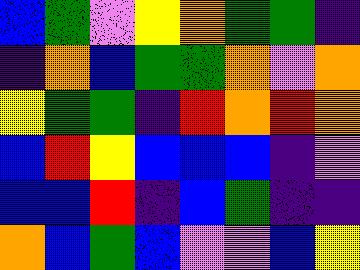[["blue", "green", "violet", "yellow", "orange", "green", "green", "indigo"], ["indigo", "orange", "blue", "green", "green", "orange", "violet", "orange"], ["yellow", "green", "green", "indigo", "red", "orange", "red", "orange"], ["blue", "red", "yellow", "blue", "blue", "blue", "indigo", "violet"], ["blue", "blue", "red", "indigo", "blue", "green", "indigo", "indigo"], ["orange", "blue", "green", "blue", "violet", "violet", "blue", "yellow"]]